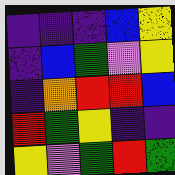[["indigo", "indigo", "indigo", "blue", "yellow"], ["indigo", "blue", "green", "violet", "yellow"], ["indigo", "orange", "red", "red", "blue"], ["red", "green", "yellow", "indigo", "indigo"], ["yellow", "violet", "green", "red", "green"]]